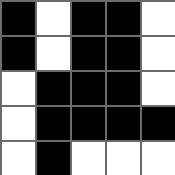[["black", "white", "black", "black", "white"], ["black", "white", "black", "black", "white"], ["white", "black", "black", "black", "white"], ["white", "black", "black", "black", "black"], ["white", "black", "white", "white", "white"]]